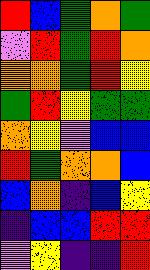[["red", "blue", "green", "orange", "green"], ["violet", "red", "green", "red", "orange"], ["orange", "orange", "green", "red", "yellow"], ["green", "red", "yellow", "green", "green"], ["orange", "yellow", "violet", "blue", "blue"], ["red", "green", "orange", "orange", "blue"], ["blue", "orange", "indigo", "blue", "yellow"], ["indigo", "blue", "blue", "red", "red"], ["violet", "yellow", "indigo", "indigo", "red"]]